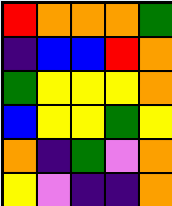[["red", "orange", "orange", "orange", "green"], ["indigo", "blue", "blue", "red", "orange"], ["green", "yellow", "yellow", "yellow", "orange"], ["blue", "yellow", "yellow", "green", "yellow"], ["orange", "indigo", "green", "violet", "orange"], ["yellow", "violet", "indigo", "indigo", "orange"]]